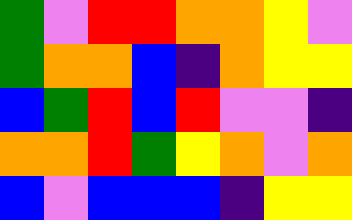[["green", "violet", "red", "red", "orange", "orange", "yellow", "violet"], ["green", "orange", "orange", "blue", "indigo", "orange", "yellow", "yellow"], ["blue", "green", "red", "blue", "red", "violet", "violet", "indigo"], ["orange", "orange", "red", "green", "yellow", "orange", "violet", "orange"], ["blue", "violet", "blue", "blue", "blue", "indigo", "yellow", "yellow"]]